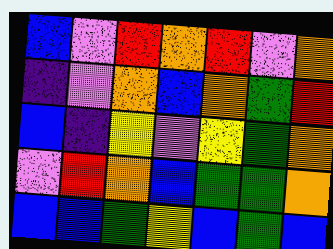[["blue", "violet", "red", "orange", "red", "violet", "orange"], ["indigo", "violet", "orange", "blue", "orange", "green", "red"], ["blue", "indigo", "yellow", "violet", "yellow", "green", "orange"], ["violet", "red", "orange", "blue", "green", "green", "orange"], ["blue", "blue", "green", "yellow", "blue", "green", "blue"]]